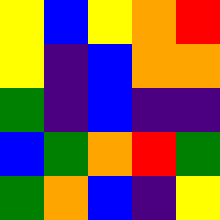[["yellow", "blue", "yellow", "orange", "red"], ["yellow", "indigo", "blue", "orange", "orange"], ["green", "indigo", "blue", "indigo", "indigo"], ["blue", "green", "orange", "red", "green"], ["green", "orange", "blue", "indigo", "yellow"]]